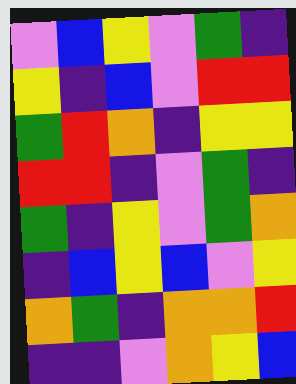[["violet", "blue", "yellow", "violet", "green", "indigo"], ["yellow", "indigo", "blue", "violet", "red", "red"], ["green", "red", "orange", "indigo", "yellow", "yellow"], ["red", "red", "indigo", "violet", "green", "indigo"], ["green", "indigo", "yellow", "violet", "green", "orange"], ["indigo", "blue", "yellow", "blue", "violet", "yellow"], ["orange", "green", "indigo", "orange", "orange", "red"], ["indigo", "indigo", "violet", "orange", "yellow", "blue"]]